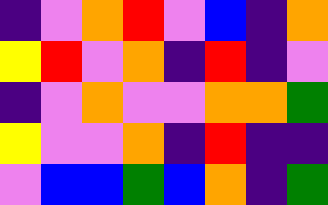[["indigo", "violet", "orange", "red", "violet", "blue", "indigo", "orange"], ["yellow", "red", "violet", "orange", "indigo", "red", "indigo", "violet"], ["indigo", "violet", "orange", "violet", "violet", "orange", "orange", "green"], ["yellow", "violet", "violet", "orange", "indigo", "red", "indigo", "indigo"], ["violet", "blue", "blue", "green", "blue", "orange", "indigo", "green"]]